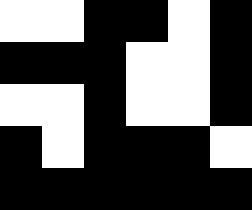[["white", "white", "black", "black", "white", "black"], ["black", "black", "black", "white", "white", "black"], ["white", "white", "black", "white", "white", "black"], ["black", "white", "black", "black", "black", "white"], ["black", "black", "black", "black", "black", "black"]]